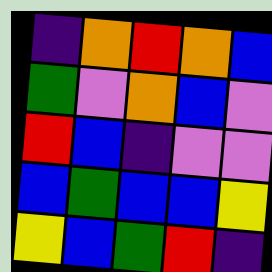[["indigo", "orange", "red", "orange", "blue"], ["green", "violet", "orange", "blue", "violet"], ["red", "blue", "indigo", "violet", "violet"], ["blue", "green", "blue", "blue", "yellow"], ["yellow", "blue", "green", "red", "indigo"]]